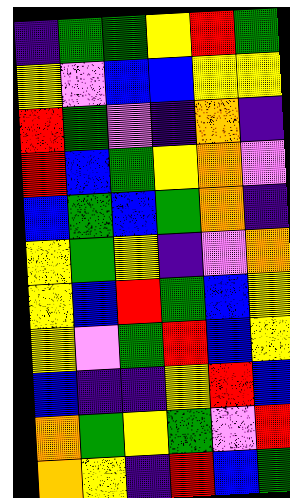[["indigo", "green", "green", "yellow", "red", "green"], ["yellow", "violet", "blue", "blue", "yellow", "yellow"], ["red", "green", "violet", "indigo", "orange", "indigo"], ["red", "blue", "green", "yellow", "orange", "violet"], ["blue", "green", "blue", "green", "orange", "indigo"], ["yellow", "green", "yellow", "indigo", "violet", "orange"], ["yellow", "blue", "red", "green", "blue", "yellow"], ["yellow", "violet", "green", "red", "blue", "yellow"], ["blue", "indigo", "indigo", "yellow", "red", "blue"], ["orange", "green", "yellow", "green", "violet", "red"], ["orange", "yellow", "indigo", "red", "blue", "green"]]